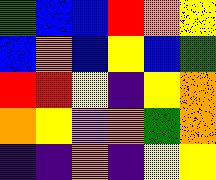[["green", "blue", "blue", "red", "orange", "yellow"], ["blue", "orange", "blue", "yellow", "blue", "green"], ["red", "red", "yellow", "indigo", "yellow", "orange"], ["orange", "yellow", "violet", "orange", "green", "orange"], ["indigo", "indigo", "orange", "indigo", "yellow", "yellow"]]